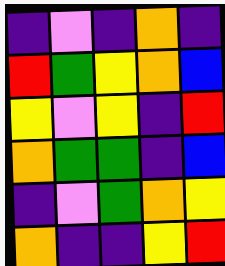[["indigo", "violet", "indigo", "orange", "indigo"], ["red", "green", "yellow", "orange", "blue"], ["yellow", "violet", "yellow", "indigo", "red"], ["orange", "green", "green", "indigo", "blue"], ["indigo", "violet", "green", "orange", "yellow"], ["orange", "indigo", "indigo", "yellow", "red"]]